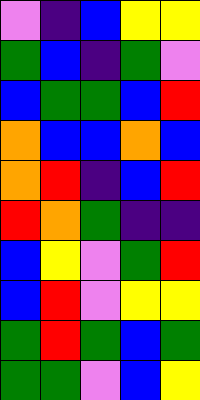[["violet", "indigo", "blue", "yellow", "yellow"], ["green", "blue", "indigo", "green", "violet"], ["blue", "green", "green", "blue", "red"], ["orange", "blue", "blue", "orange", "blue"], ["orange", "red", "indigo", "blue", "red"], ["red", "orange", "green", "indigo", "indigo"], ["blue", "yellow", "violet", "green", "red"], ["blue", "red", "violet", "yellow", "yellow"], ["green", "red", "green", "blue", "green"], ["green", "green", "violet", "blue", "yellow"]]